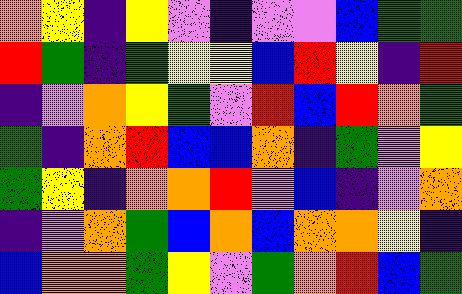[["orange", "yellow", "indigo", "yellow", "violet", "indigo", "violet", "violet", "blue", "green", "green"], ["red", "green", "indigo", "green", "yellow", "yellow", "blue", "red", "yellow", "indigo", "red"], ["indigo", "violet", "orange", "yellow", "green", "violet", "red", "blue", "red", "orange", "green"], ["green", "indigo", "orange", "red", "blue", "blue", "orange", "indigo", "green", "violet", "yellow"], ["green", "yellow", "indigo", "orange", "orange", "red", "violet", "blue", "indigo", "violet", "orange"], ["indigo", "violet", "orange", "green", "blue", "orange", "blue", "orange", "orange", "yellow", "indigo"], ["blue", "orange", "orange", "green", "yellow", "violet", "green", "orange", "red", "blue", "green"]]